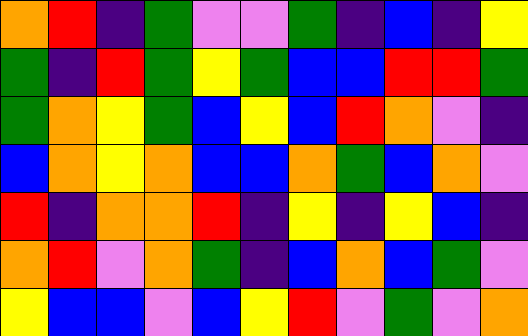[["orange", "red", "indigo", "green", "violet", "violet", "green", "indigo", "blue", "indigo", "yellow"], ["green", "indigo", "red", "green", "yellow", "green", "blue", "blue", "red", "red", "green"], ["green", "orange", "yellow", "green", "blue", "yellow", "blue", "red", "orange", "violet", "indigo"], ["blue", "orange", "yellow", "orange", "blue", "blue", "orange", "green", "blue", "orange", "violet"], ["red", "indigo", "orange", "orange", "red", "indigo", "yellow", "indigo", "yellow", "blue", "indigo"], ["orange", "red", "violet", "orange", "green", "indigo", "blue", "orange", "blue", "green", "violet"], ["yellow", "blue", "blue", "violet", "blue", "yellow", "red", "violet", "green", "violet", "orange"]]